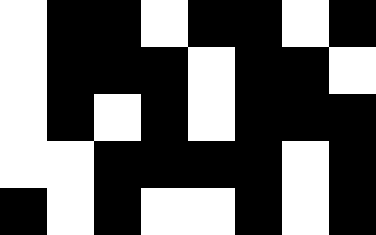[["white", "black", "black", "white", "black", "black", "white", "black"], ["white", "black", "black", "black", "white", "black", "black", "white"], ["white", "black", "white", "black", "white", "black", "black", "black"], ["white", "white", "black", "black", "black", "black", "white", "black"], ["black", "white", "black", "white", "white", "black", "white", "black"]]